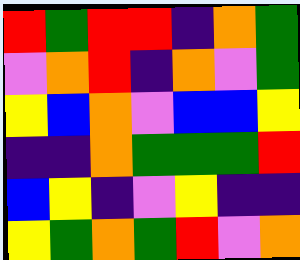[["red", "green", "red", "red", "indigo", "orange", "green"], ["violet", "orange", "red", "indigo", "orange", "violet", "green"], ["yellow", "blue", "orange", "violet", "blue", "blue", "yellow"], ["indigo", "indigo", "orange", "green", "green", "green", "red"], ["blue", "yellow", "indigo", "violet", "yellow", "indigo", "indigo"], ["yellow", "green", "orange", "green", "red", "violet", "orange"]]